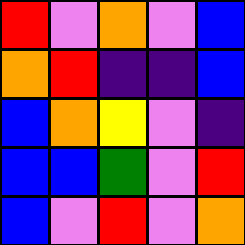[["red", "violet", "orange", "violet", "blue"], ["orange", "red", "indigo", "indigo", "blue"], ["blue", "orange", "yellow", "violet", "indigo"], ["blue", "blue", "green", "violet", "red"], ["blue", "violet", "red", "violet", "orange"]]